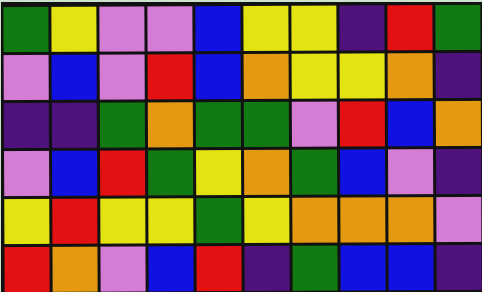[["green", "yellow", "violet", "violet", "blue", "yellow", "yellow", "indigo", "red", "green"], ["violet", "blue", "violet", "red", "blue", "orange", "yellow", "yellow", "orange", "indigo"], ["indigo", "indigo", "green", "orange", "green", "green", "violet", "red", "blue", "orange"], ["violet", "blue", "red", "green", "yellow", "orange", "green", "blue", "violet", "indigo"], ["yellow", "red", "yellow", "yellow", "green", "yellow", "orange", "orange", "orange", "violet"], ["red", "orange", "violet", "blue", "red", "indigo", "green", "blue", "blue", "indigo"]]